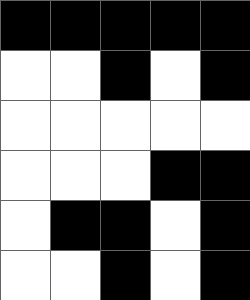[["black", "black", "black", "black", "black"], ["white", "white", "black", "white", "black"], ["white", "white", "white", "white", "white"], ["white", "white", "white", "black", "black"], ["white", "black", "black", "white", "black"], ["white", "white", "black", "white", "black"]]